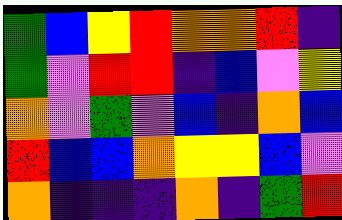[["green", "blue", "yellow", "red", "orange", "orange", "red", "indigo"], ["green", "violet", "red", "red", "indigo", "blue", "violet", "yellow"], ["orange", "violet", "green", "violet", "blue", "indigo", "orange", "blue"], ["red", "blue", "blue", "orange", "yellow", "yellow", "blue", "violet"], ["orange", "indigo", "indigo", "indigo", "orange", "indigo", "green", "red"]]